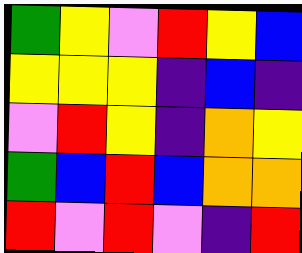[["green", "yellow", "violet", "red", "yellow", "blue"], ["yellow", "yellow", "yellow", "indigo", "blue", "indigo"], ["violet", "red", "yellow", "indigo", "orange", "yellow"], ["green", "blue", "red", "blue", "orange", "orange"], ["red", "violet", "red", "violet", "indigo", "red"]]